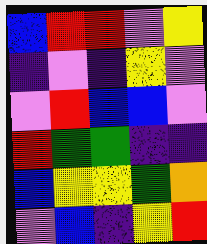[["blue", "red", "red", "violet", "yellow"], ["indigo", "violet", "indigo", "yellow", "violet"], ["violet", "red", "blue", "blue", "violet"], ["red", "green", "green", "indigo", "indigo"], ["blue", "yellow", "yellow", "green", "orange"], ["violet", "blue", "indigo", "yellow", "red"]]